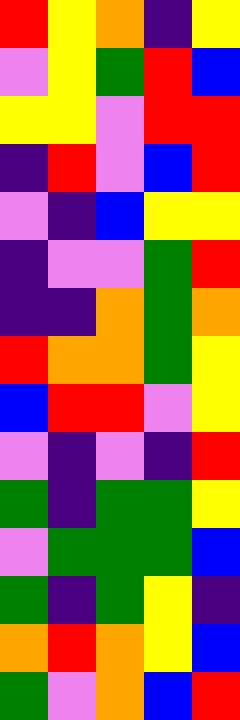[["red", "yellow", "orange", "indigo", "yellow"], ["violet", "yellow", "green", "red", "blue"], ["yellow", "yellow", "violet", "red", "red"], ["indigo", "red", "violet", "blue", "red"], ["violet", "indigo", "blue", "yellow", "yellow"], ["indigo", "violet", "violet", "green", "red"], ["indigo", "indigo", "orange", "green", "orange"], ["red", "orange", "orange", "green", "yellow"], ["blue", "red", "red", "violet", "yellow"], ["violet", "indigo", "violet", "indigo", "red"], ["green", "indigo", "green", "green", "yellow"], ["violet", "green", "green", "green", "blue"], ["green", "indigo", "green", "yellow", "indigo"], ["orange", "red", "orange", "yellow", "blue"], ["green", "violet", "orange", "blue", "red"]]